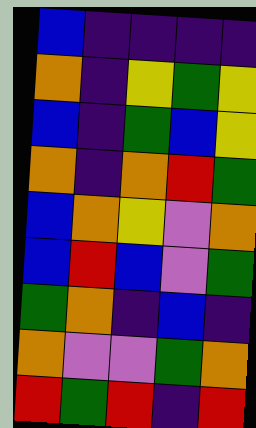[["blue", "indigo", "indigo", "indigo", "indigo"], ["orange", "indigo", "yellow", "green", "yellow"], ["blue", "indigo", "green", "blue", "yellow"], ["orange", "indigo", "orange", "red", "green"], ["blue", "orange", "yellow", "violet", "orange"], ["blue", "red", "blue", "violet", "green"], ["green", "orange", "indigo", "blue", "indigo"], ["orange", "violet", "violet", "green", "orange"], ["red", "green", "red", "indigo", "red"]]